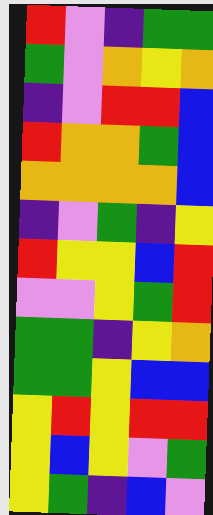[["red", "violet", "indigo", "green", "green"], ["green", "violet", "orange", "yellow", "orange"], ["indigo", "violet", "red", "red", "blue"], ["red", "orange", "orange", "green", "blue"], ["orange", "orange", "orange", "orange", "blue"], ["indigo", "violet", "green", "indigo", "yellow"], ["red", "yellow", "yellow", "blue", "red"], ["violet", "violet", "yellow", "green", "red"], ["green", "green", "indigo", "yellow", "orange"], ["green", "green", "yellow", "blue", "blue"], ["yellow", "red", "yellow", "red", "red"], ["yellow", "blue", "yellow", "violet", "green"], ["yellow", "green", "indigo", "blue", "violet"]]